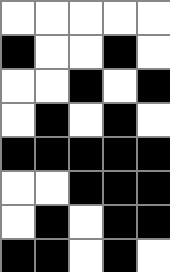[["white", "white", "white", "white", "white"], ["black", "white", "white", "black", "white"], ["white", "white", "black", "white", "black"], ["white", "black", "white", "black", "white"], ["black", "black", "black", "black", "black"], ["white", "white", "black", "black", "black"], ["white", "black", "white", "black", "black"], ["black", "black", "white", "black", "white"]]